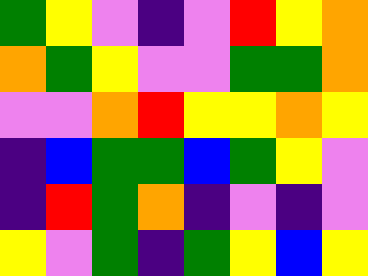[["green", "yellow", "violet", "indigo", "violet", "red", "yellow", "orange"], ["orange", "green", "yellow", "violet", "violet", "green", "green", "orange"], ["violet", "violet", "orange", "red", "yellow", "yellow", "orange", "yellow"], ["indigo", "blue", "green", "green", "blue", "green", "yellow", "violet"], ["indigo", "red", "green", "orange", "indigo", "violet", "indigo", "violet"], ["yellow", "violet", "green", "indigo", "green", "yellow", "blue", "yellow"]]